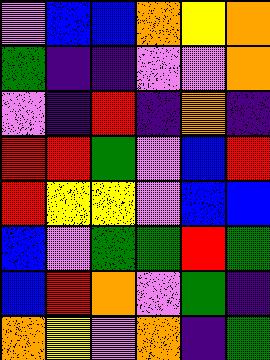[["violet", "blue", "blue", "orange", "yellow", "orange"], ["green", "indigo", "indigo", "violet", "violet", "orange"], ["violet", "indigo", "red", "indigo", "orange", "indigo"], ["red", "red", "green", "violet", "blue", "red"], ["red", "yellow", "yellow", "violet", "blue", "blue"], ["blue", "violet", "green", "green", "red", "green"], ["blue", "red", "orange", "violet", "green", "indigo"], ["orange", "yellow", "violet", "orange", "indigo", "green"]]